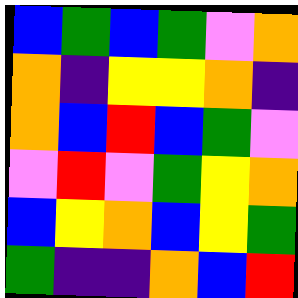[["blue", "green", "blue", "green", "violet", "orange"], ["orange", "indigo", "yellow", "yellow", "orange", "indigo"], ["orange", "blue", "red", "blue", "green", "violet"], ["violet", "red", "violet", "green", "yellow", "orange"], ["blue", "yellow", "orange", "blue", "yellow", "green"], ["green", "indigo", "indigo", "orange", "blue", "red"]]